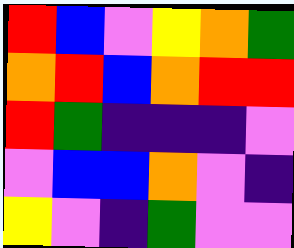[["red", "blue", "violet", "yellow", "orange", "green"], ["orange", "red", "blue", "orange", "red", "red"], ["red", "green", "indigo", "indigo", "indigo", "violet"], ["violet", "blue", "blue", "orange", "violet", "indigo"], ["yellow", "violet", "indigo", "green", "violet", "violet"]]